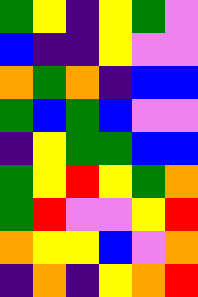[["green", "yellow", "indigo", "yellow", "green", "violet"], ["blue", "indigo", "indigo", "yellow", "violet", "violet"], ["orange", "green", "orange", "indigo", "blue", "blue"], ["green", "blue", "green", "blue", "violet", "violet"], ["indigo", "yellow", "green", "green", "blue", "blue"], ["green", "yellow", "red", "yellow", "green", "orange"], ["green", "red", "violet", "violet", "yellow", "red"], ["orange", "yellow", "yellow", "blue", "violet", "orange"], ["indigo", "orange", "indigo", "yellow", "orange", "red"]]